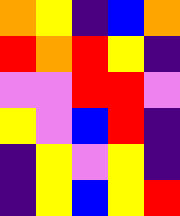[["orange", "yellow", "indigo", "blue", "orange"], ["red", "orange", "red", "yellow", "indigo"], ["violet", "violet", "red", "red", "violet"], ["yellow", "violet", "blue", "red", "indigo"], ["indigo", "yellow", "violet", "yellow", "indigo"], ["indigo", "yellow", "blue", "yellow", "red"]]